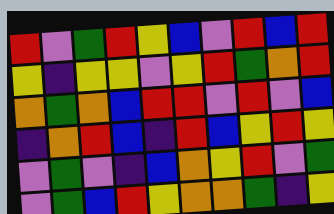[["red", "violet", "green", "red", "yellow", "blue", "violet", "red", "blue", "red"], ["yellow", "indigo", "yellow", "yellow", "violet", "yellow", "red", "green", "orange", "red"], ["orange", "green", "orange", "blue", "red", "red", "violet", "red", "violet", "blue"], ["indigo", "orange", "red", "blue", "indigo", "red", "blue", "yellow", "red", "yellow"], ["violet", "green", "violet", "indigo", "blue", "orange", "yellow", "red", "violet", "green"], ["violet", "green", "blue", "red", "yellow", "orange", "orange", "green", "indigo", "yellow"]]